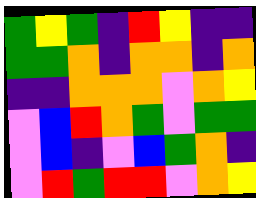[["green", "yellow", "green", "indigo", "red", "yellow", "indigo", "indigo"], ["green", "green", "orange", "indigo", "orange", "orange", "indigo", "orange"], ["indigo", "indigo", "orange", "orange", "orange", "violet", "orange", "yellow"], ["violet", "blue", "red", "orange", "green", "violet", "green", "green"], ["violet", "blue", "indigo", "violet", "blue", "green", "orange", "indigo"], ["violet", "red", "green", "red", "red", "violet", "orange", "yellow"]]